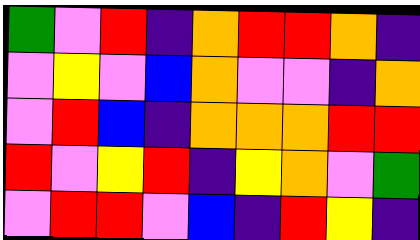[["green", "violet", "red", "indigo", "orange", "red", "red", "orange", "indigo"], ["violet", "yellow", "violet", "blue", "orange", "violet", "violet", "indigo", "orange"], ["violet", "red", "blue", "indigo", "orange", "orange", "orange", "red", "red"], ["red", "violet", "yellow", "red", "indigo", "yellow", "orange", "violet", "green"], ["violet", "red", "red", "violet", "blue", "indigo", "red", "yellow", "indigo"]]